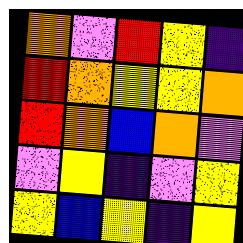[["orange", "violet", "red", "yellow", "indigo"], ["red", "orange", "yellow", "yellow", "orange"], ["red", "orange", "blue", "orange", "violet"], ["violet", "yellow", "indigo", "violet", "yellow"], ["yellow", "blue", "yellow", "indigo", "yellow"]]